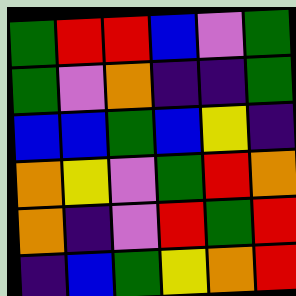[["green", "red", "red", "blue", "violet", "green"], ["green", "violet", "orange", "indigo", "indigo", "green"], ["blue", "blue", "green", "blue", "yellow", "indigo"], ["orange", "yellow", "violet", "green", "red", "orange"], ["orange", "indigo", "violet", "red", "green", "red"], ["indigo", "blue", "green", "yellow", "orange", "red"]]